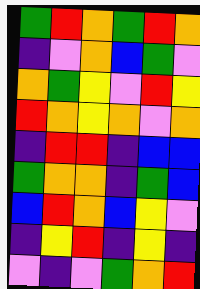[["green", "red", "orange", "green", "red", "orange"], ["indigo", "violet", "orange", "blue", "green", "violet"], ["orange", "green", "yellow", "violet", "red", "yellow"], ["red", "orange", "yellow", "orange", "violet", "orange"], ["indigo", "red", "red", "indigo", "blue", "blue"], ["green", "orange", "orange", "indigo", "green", "blue"], ["blue", "red", "orange", "blue", "yellow", "violet"], ["indigo", "yellow", "red", "indigo", "yellow", "indigo"], ["violet", "indigo", "violet", "green", "orange", "red"]]